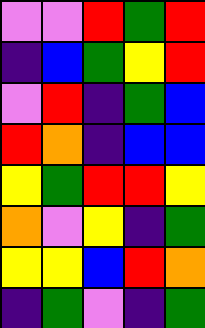[["violet", "violet", "red", "green", "red"], ["indigo", "blue", "green", "yellow", "red"], ["violet", "red", "indigo", "green", "blue"], ["red", "orange", "indigo", "blue", "blue"], ["yellow", "green", "red", "red", "yellow"], ["orange", "violet", "yellow", "indigo", "green"], ["yellow", "yellow", "blue", "red", "orange"], ["indigo", "green", "violet", "indigo", "green"]]